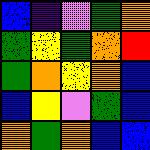[["blue", "indigo", "violet", "green", "orange"], ["green", "yellow", "green", "orange", "red"], ["green", "orange", "yellow", "orange", "blue"], ["blue", "yellow", "violet", "green", "blue"], ["orange", "green", "orange", "blue", "blue"]]